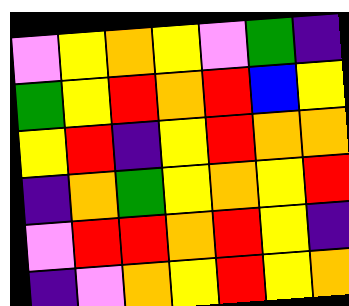[["violet", "yellow", "orange", "yellow", "violet", "green", "indigo"], ["green", "yellow", "red", "orange", "red", "blue", "yellow"], ["yellow", "red", "indigo", "yellow", "red", "orange", "orange"], ["indigo", "orange", "green", "yellow", "orange", "yellow", "red"], ["violet", "red", "red", "orange", "red", "yellow", "indigo"], ["indigo", "violet", "orange", "yellow", "red", "yellow", "orange"]]